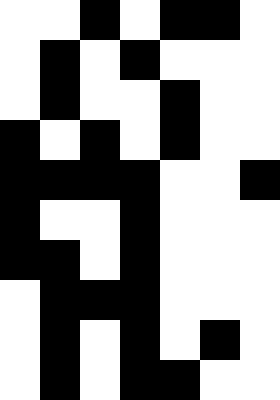[["white", "white", "black", "white", "black", "black", "white"], ["white", "black", "white", "black", "white", "white", "white"], ["white", "black", "white", "white", "black", "white", "white"], ["black", "white", "black", "white", "black", "white", "white"], ["black", "black", "black", "black", "white", "white", "black"], ["black", "white", "white", "black", "white", "white", "white"], ["black", "black", "white", "black", "white", "white", "white"], ["white", "black", "black", "black", "white", "white", "white"], ["white", "black", "white", "black", "white", "black", "white"], ["white", "black", "white", "black", "black", "white", "white"]]